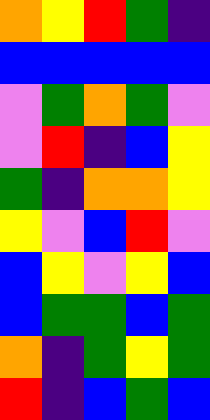[["orange", "yellow", "red", "green", "indigo"], ["blue", "blue", "blue", "blue", "blue"], ["violet", "green", "orange", "green", "violet"], ["violet", "red", "indigo", "blue", "yellow"], ["green", "indigo", "orange", "orange", "yellow"], ["yellow", "violet", "blue", "red", "violet"], ["blue", "yellow", "violet", "yellow", "blue"], ["blue", "green", "green", "blue", "green"], ["orange", "indigo", "green", "yellow", "green"], ["red", "indigo", "blue", "green", "blue"]]